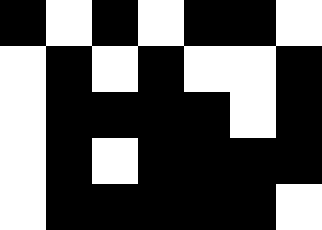[["black", "white", "black", "white", "black", "black", "white"], ["white", "black", "white", "black", "white", "white", "black"], ["white", "black", "black", "black", "black", "white", "black"], ["white", "black", "white", "black", "black", "black", "black"], ["white", "black", "black", "black", "black", "black", "white"]]